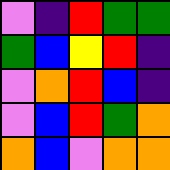[["violet", "indigo", "red", "green", "green"], ["green", "blue", "yellow", "red", "indigo"], ["violet", "orange", "red", "blue", "indigo"], ["violet", "blue", "red", "green", "orange"], ["orange", "blue", "violet", "orange", "orange"]]